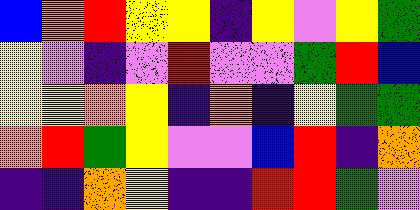[["blue", "orange", "red", "yellow", "yellow", "indigo", "yellow", "violet", "yellow", "green"], ["yellow", "violet", "indigo", "violet", "red", "violet", "violet", "green", "red", "blue"], ["yellow", "yellow", "orange", "yellow", "indigo", "orange", "indigo", "yellow", "green", "green"], ["orange", "red", "green", "yellow", "violet", "violet", "blue", "red", "indigo", "orange"], ["indigo", "indigo", "orange", "yellow", "indigo", "indigo", "red", "red", "green", "violet"]]